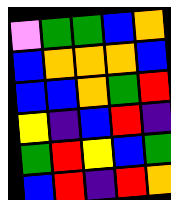[["violet", "green", "green", "blue", "orange"], ["blue", "orange", "orange", "orange", "blue"], ["blue", "blue", "orange", "green", "red"], ["yellow", "indigo", "blue", "red", "indigo"], ["green", "red", "yellow", "blue", "green"], ["blue", "red", "indigo", "red", "orange"]]